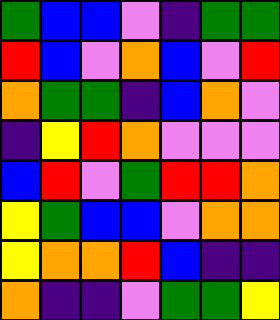[["green", "blue", "blue", "violet", "indigo", "green", "green"], ["red", "blue", "violet", "orange", "blue", "violet", "red"], ["orange", "green", "green", "indigo", "blue", "orange", "violet"], ["indigo", "yellow", "red", "orange", "violet", "violet", "violet"], ["blue", "red", "violet", "green", "red", "red", "orange"], ["yellow", "green", "blue", "blue", "violet", "orange", "orange"], ["yellow", "orange", "orange", "red", "blue", "indigo", "indigo"], ["orange", "indigo", "indigo", "violet", "green", "green", "yellow"]]